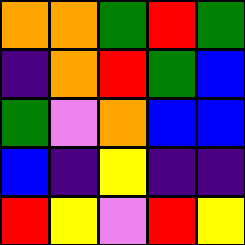[["orange", "orange", "green", "red", "green"], ["indigo", "orange", "red", "green", "blue"], ["green", "violet", "orange", "blue", "blue"], ["blue", "indigo", "yellow", "indigo", "indigo"], ["red", "yellow", "violet", "red", "yellow"]]